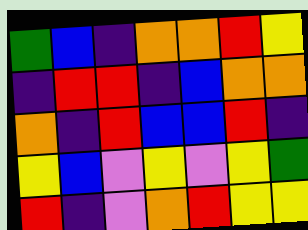[["green", "blue", "indigo", "orange", "orange", "red", "yellow"], ["indigo", "red", "red", "indigo", "blue", "orange", "orange"], ["orange", "indigo", "red", "blue", "blue", "red", "indigo"], ["yellow", "blue", "violet", "yellow", "violet", "yellow", "green"], ["red", "indigo", "violet", "orange", "red", "yellow", "yellow"]]